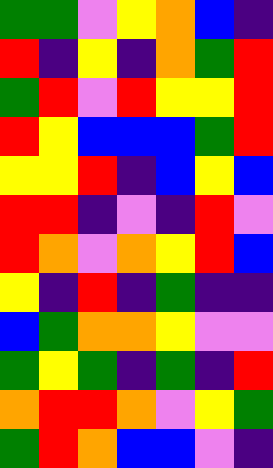[["green", "green", "violet", "yellow", "orange", "blue", "indigo"], ["red", "indigo", "yellow", "indigo", "orange", "green", "red"], ["green", "red", "violet", "red", "yellow", "yellow", "red"], ["red", "yellow", "blue", "blue", "blue", "green", "red"], ["yellow", "yellow", "red", "indigo", "blue", "yellow", "blue"], ["red", "red", "indigo", "violet", "indigo", "red", "violet"], ["red", "orange", "violet", "orange", "yellow", "red", "blue"], ["yellow", "indigo", "red", "indigo", "green", "indigo", "indigo"], ["blue", "green", "orange", "orange", "yellow", "violet", "violet"], ["green", "yellow", "green", "indigo", "green", "indigo", "red"], ["orange", "red", "red", "orange", "violet", "yellow", "green"], ["green", "red", "orange", "blue", "blue", "violet", "indigo"]]